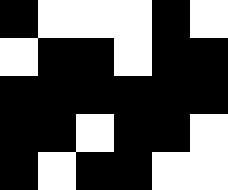[["black", "white", "white", "white", "black", "white"], ["white", "black", "black", "white", "black", "black"], ["black", "black", "black", "black", "black", "black"], ["black", "black", "white", "black", "black", "white"], ["black", "white", "black", "black", "white", "white"]]